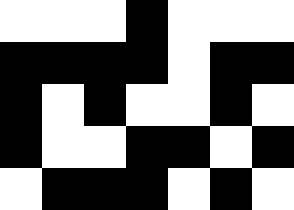[["white", "white", "white", "black", "white", "white", "white"], ["black", "black", "black", "black", "white", "black", "black"], ["black", "white", "black", "white", "white", "black", "white"], ["black", "white", "white", "black", "black", "white", "black"], ["white", "black", "black", "black", "white", "black", "white"]]